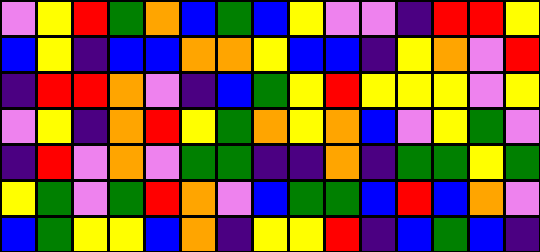[["violet", "yellow", "red", "green", "orange", "blue", "green", "blue", "yellow", "violet", "violet", "indigo", "red", "red", "yellow"], ["blue", "yellow", "indigo", "blue", "blue", "orange", "orange", "yellow", "blue", "blue", "indigo", "yellow", "orange", "violet", "red"], ["indigo", "red", "red", "orange", "violet", "indigo", "blue", "green", "yellow", "red", "yellow", "yellow", "yellow", "violet", "yellow"], ["violet", "yellow", "indigo", "orange", "red", "yellow", "green", "orange", "yellow", "orange", "blue", "violet", "yellow", "green", "violet"], ["indigo", "red", "violet", "orange", "violet", "green", "green", "indigo", "indigo", "orange", "indigo", "green", "green", "yellow", "green"], ["yellow", "green", "violet", "green", "red", "orange", "violet", "blue", "green", "green", "blue", "red", "blue", "orange", "violet"], ["blue", "green", "yellow", "yellow", "blue", "orange", "indigo", "yellow", "yellow", "red", "indigo", "blue", "green", "blue", "indigo"]]